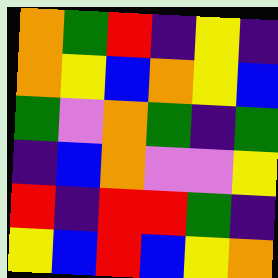[["orange", "green", "red", "indigo", "yellow", "indigo"], ["orange", "yellow", "blue", "orange", "yellow", "blue"], ["green", "violet", "orange", "green", "indigo", "green"], ["indigo", "blue", "orange", "violet", "violet", "yellow"], ["red", "indigo", "red", "red", "green", "indigo"], ["yellow", "blue", "red", "blue", "yellow", "orange"]]